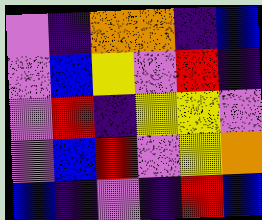[["violet", "indigo", "orange", "orange", "indigo", "blue"], ["violet", "blue", "yellow", "violet", "red", "indigo"], ["violet", "red", "indigo", "yellow", "yellow", "violet"], ["violet", "blue", "red", "violet", "yellow", "orange"], ["blue", "indigo", "violet", "indigo", "red", "blue"]]